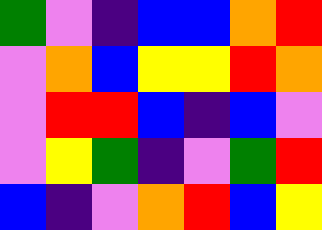[["green", "violet", "indigo", "blue", "blue", "orange", "red"], ["violet", "orange", "blue", "yellow", "yellow", "red", "orange"], ["violet", "red", "red", "blue", "indigo", "blue", "violet"], ["violet", "yellow", "green", "indigo", "violet", "green", "red"], ["blue", "indigo", "violet", "orange", "red", "blue", "yellow"]]